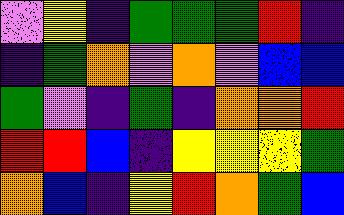[["violet", "yellow", "indigo", "green", "green", "green", "red", "indigo"], ["indigo", "green", "orange", "violet", "orange", "violet", "blue", "blue"], ["green", "violet", "indigo", "green", "indigo", "orange", "orange", "red"], ["red", "red", "blue", "indigo", "yellow", "yellow", "yellow", "green"], ["orange", "blue", "indigo", "yellow", "red", "orange", "green", "blue"]]